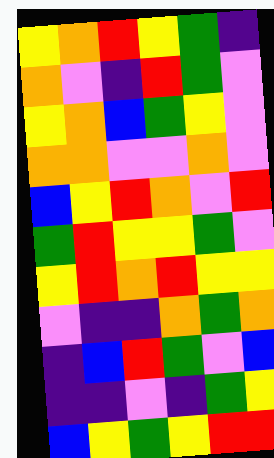[["yellow", "orange", "red", "yellow", "green", "indigo"], ["orange", "violet", "indigo", "red", "green", "violet"], ["yellow", "orange", "blue", "green", "yellow", "violet"], ["orange", "orange", "violet", "violet", "orange", "violet"], ["blue", "yellow", "red", "orange", "violet", "red"], ["green", "red", "yellow", "yellow", "green", "violet"], ["yellow", "red", "orange", "red", "yellow", "yellow"], ["violet", "indigo", "indigo", "orange", "green", "orange"], ["indigo", "blue", "red", "green", "violet", "blue"], ["indigo", "indigo", "violet", "indigo", "green", "yellow"], ["blue", "yellow", "green", "yellow", "red", "red"]]